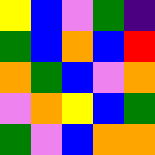[["yellow", "blue", "violet", "green", "indigo"], ["green", "blue", "orange", "blue", "red"], ["orange", "green", "blue", "violet", "orange"], ["violet", "orange", "yellow", "blue", "green"], ["green", "violet", "blue", "orange", "orange"]]